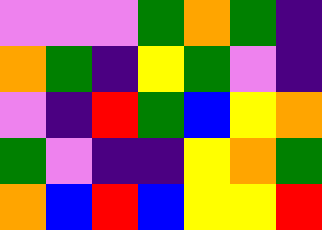[["violet", "violet", "violet", "green", "orange", "green", "indigo"], ["orange", "green", "indigo", "yellow", "green", "violet", "indigo"], ["violet", "indigo", "red", "green", "blue", "yellow", "orange"], ["green", "violet", "indigo", "indigo", "yellow", "orange", "green"], ["orange", "blue", "red", "blue", "yellow", "yellow", "red"]]